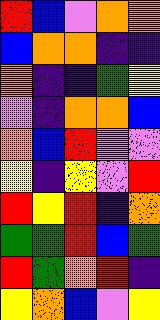[["red", "blue", "violet", "orange", "orange"], ["blue", "orange", "orange", "indigo", "indigo"], ["orange", "indigo", "indigo", "green", "yellow"], ["violet", "indigo", "orange", "orange", "blue"], ["orange", "blue", "red", "violet", "violet"], ["yellow", "indigo", "yellow", "violet", "red"], ["red", "yellow", "red", "indigo", "orange"], ["green", "green", "red", "blue", "green"], ["red", "green", "orange", "red", "indigo"], ["yellow", "orange", "blue", "violet", "yellow"]]